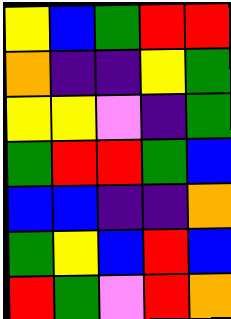[["yellow", "blue", "green", "red", "red"], ["orange", "indigo", "indigo", "yellow", "green"], ["yellow", "yellow", "violet", "indigo", "green"], ["green", "red", "red", "green", "blue"], ["blue", "blue", "indigo", "indigo", "orange"], ["green", "yellow", "blue", "red", "blue"], ["red", "green", "violet", "red", "orange"]]